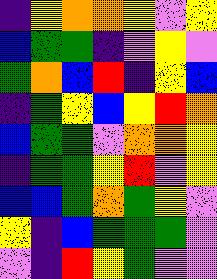[["indigo", "yellow", "orange", "orange", "yellow", "violet", "yellow"], ["blue", "green", "green", "indigo", "violet", "yellow", "violet"], ["green", "orange", "blue", "red", "indigo", "yellow", "blue"], ["indigo", "green", "yellow", "blue", "yellow", "red", "orange"], ["blue", "green", "green", "violet", "orange", "orange", "yellow"], ["indigo", "green", "green", "yellow", "red", "violet", "yellow"], ["blue", "blue", "green", "orange", "green", "yellow", "violet"], ["yellow", "indigo", "blue", "green", "green", "green", "violet"], ["violet", "indigo", "red", "yellow", "green", "violet", "violet"]]